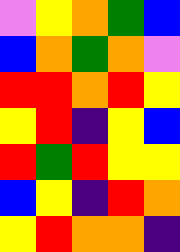[["violet", "yellow", "orange", "green", "blue"], ["blue", "orange", "green", "orange", "violet"], ["red", "red", "orange", "red", "yellow"], ["yellow", "red", "indigo", "yellow", "blue"], ["red", "green", "red", "yellow", "yellow"], ["blue", "yellow", "indigo", "red", "orange"], ["yellow", "red", "orange", "orange", "indigo"]]